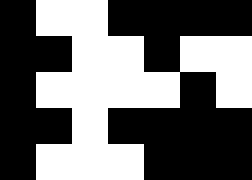[["black", "white", "white", "black", "black", "black", "black"], ["black", "black", "white", "white", "black", "white", "white"], ["black", "white", "white", "white", "white", "black", "white"], ["black", "black", "white", "black", "black", "black", "black"], ["black", "white", "white", "white", "black", "black", "black"]]